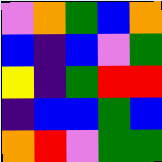[["violet", "orange", "green", "blue", "orange"], ["blue", "indigo", "blue", "violet", "green"], ["yellow", "indigo", "green", "red", "red"], ["indigo", "blue", "blue", "green", "blue"], ["orange", "red", "violet", "green", "green"]]